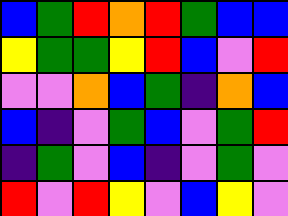[["blue", "green", "red", "orange", "red", "green", "blue", "blue"], ["yellow", "green", "green", "yellow", "red", "blue", "violet", "red"], ["violet", "violet", "orange", "blue", "green", "indigo", "orange", "blue"], ["blue", "indigo", "violet", "green", "blue", "violet", "green", "red"], ["indigo", "green", "violet", "blue", "indigo", "violet", "green", "violet"], ["red", "violet", "red", "yellow", "violet", "blue", "yellow", "violet"]]